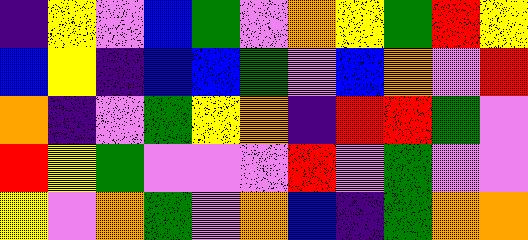[["indigo", "yellow", "violet", "blue", "green", "violet", "orange", "yellow", "green", "red", "yellow"], ["blue", "yellow", "indigo", "blue", "blue", "green", "violet", "blue", "orange", "violet", "red"], ["orange", "indigo", "violet", "green", "yellow", "orange", "indigo", "red", "red", "green", "violet"], ["red", "yellow", "green", "violet", "violet", "violet", "red", "violet", "green", "violet", "violet"], ["yellow", "violet", "orange", "green", "violet", "orange", "blue", "indigo", "green", "orange", "orange"]]